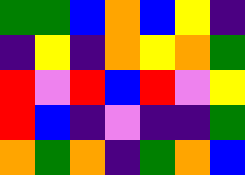[["green", "green", "blue", "orange", "blue", "yellow", "indigo"], ["indigo", "yellow", "indigo", "orange", "yellow", "orange", "green"], ["red", "violet", "red", "blue", "red", "violet", "yellow"], ["red", "blue", "indigo", "violet", "indigo", "indigo", "green"], ["orange", "green", "orange", "indigo", "green", "orange", "blue"]]